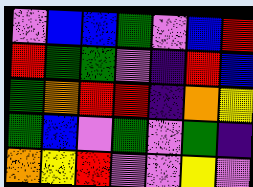[["violet", "blue", "blue", "green", "violet", "blue", "red"], ["red", "green", "green", "violet", "indigo", "red", "blue"], ["green", "orange", "red", "red", "indigo", "orange", "yellow"], ["green", "blue", "violet", "green", "violet", "green", "indigo"], ["orange", "yellow", "red", "violet", "violet", "yellow", "violet"]]